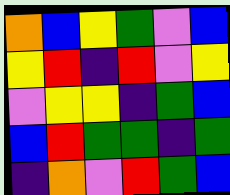[["orange", "blue", "yellow", "green", "violet", "blue"], ["yellow", "red", "indigo", "red", "violet", "yellow"], ["violet", "yellow", "yellow", "indigo", "green", "blue"], ["blue", "red", "green", "green", "indigo", "green"], ["indigo", "orange", "violet", "red", "green", "blue"]]